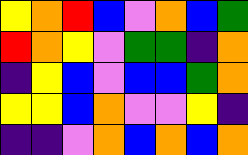[["yellow", "orange", "red", "blue", "violet", "orange", "blue", "green"], ["red", "orange", "yellow", "violet", "green", "green", "indigo", "orange"], ["indigo", "yellow", "blue", "violet", "blue", "blue", "green", "orange"], ["yellow", "yellow", "blue", "orange", "violet", "violet", "yellow", "indigo"], ["indigo", "indigo", "violet", "orange", "blue", "orange", "blue", "orange"]]